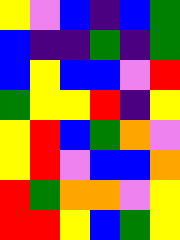[["yellow", "violet", "blue", "indigo", "blue", "green"], ["blue", "indigo", "indigo", "green", "indigo", "green"], ["blue", "yellow", "blue", "blue", "violet", "red"], ["green", "yellow", "yellow", "red", "indigo", "yellow"], ["yellow", "red", "blue", "green", "orange", "violet"], ["yellow", "red", "violet", "blue", "blue", "orange"], ["red", "green", "orange", "orange", "violet", "yellow"], ["red", "red", "yellow", "blue", "green", "yellow"]]